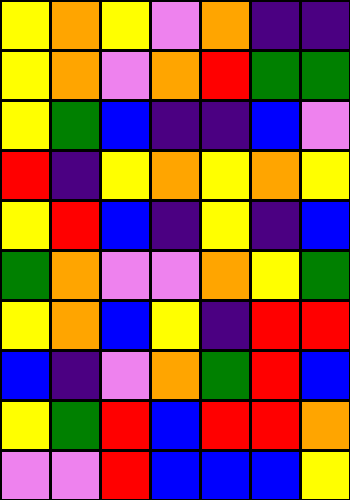[["yellow", "orange", "yellow", "violet", "orange", "indigo", "indigo"], ["yellow", "orange", "violet", "orange", "red", "green", "green"], ["yellow", "green", "blue", "indigo", "indigo", "blue", "violet"], ["red", "indigo", "yellow", "orange", "yellow", "orange", "yellow"], ["yellow", "red", "blue", "indigo", "yellow", "indigo", "blue"], ["green", "orange", "violet", "violet", "orange", "yellow", "green"], ["yellow", "orange", "blue", "yellow", "indigo", "red", "red"], ["blue", "indigo", "violet", "orange", "green", "red", "blue"], ["yellow", "green", "red", "blue", "red", "red", "orange"], ["violet", "violet", "red", "blue", "blue", "blue", "yellow"]]